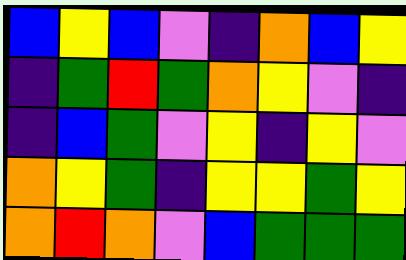[["blue", "yellow", "blue", "violet", "indigo", "orange", "blue", "yellow"], ["indigo", "green", "red", "green", "orange", "yellow", "violet", "indigo"], ["indigo", "blue", "green", "violet", "yellow", "indigo", "yellow", "violet"], ["orange", "yellow", "green", "indigo", "yellow", "yellow", "green", "yellow"], ["orange", "red", "orange", "violet", "blue", "green", "green", "green"]]